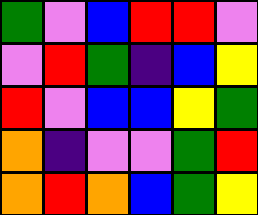[["green", "violet", "blue", "red", "red", "violet"], ["violet", "red", "green", "indigo", "blue", "yellow"], ["red", "violet", "blue", "blue", "yellow", "green"], ["orange", "indigo", "violet", "violet", "green", "red"], ["orange", "red", "orange", "blue", "green", "yellow"]]